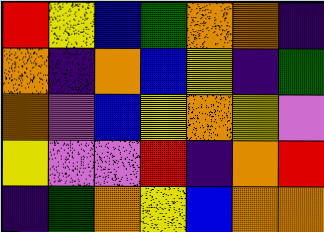[["red", "yellow", "blue", "green", "orange", "orange", "indigo"], ["orange", "indigo", "orange", "blue", "yellow", "indigo", "green"], ["orange", "violet", "blue", "yellow", "orange", "yellow", "violet"], ["yellow", "violet", "violet", "red", "indigo", "orange", "red"], ["indigo", "green", "orange", "yellow", "blue", "orange", "orange"]]